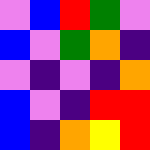[["violet", "blue", "red", "green", "violet"], ["blue", "violet", "green", "orange", "indigo"], ["violet", "indigo", "violet", "indigo", "orange"], ["blue", "violet", "indigo", "red", "red"], ["blue", "indigo", "orange", "yellow", "red"]]